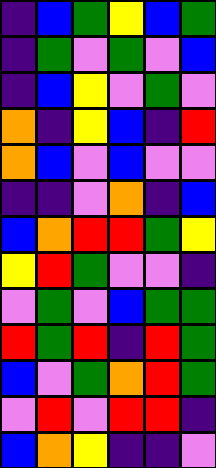[["indigo", "blue", "green", "yellow", "blue", "green"], ["indigo", "green", "violet", "green", "violet", "blue"], ["indigo", "blue", "yellow", "violet", "green", "violet"], ["orange", "indigo", "yellow", "blue", "indigo", "red"], ["orange", "blue", "violet", "blue", "violet", "violet"], ["indigo", "indigo", "violet", "orange", "indigo", "blue"], ["blue", "orange", "red", "red", "green", "yellow"], ["yellow", "red", "green", "violet", "violet", "indigo"], ["violet", "green", "violet", "blue", "green", "green"], ["red", "green", "red", "indigo", "red", "green"], ["blue", "violet", "green", "orange", "red", "green"], ["violet", "red", "violet", "red", "red", "indigo"], ["blue", "orange", "yellow", "indigo", "indigo", "violet"]]